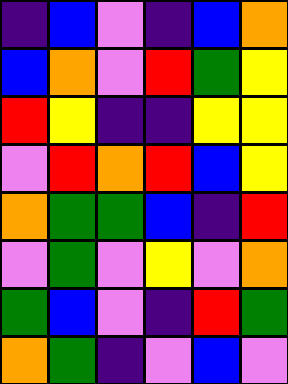[["indigo", "blue", "violet", "indigo", "blue", "orange"], ["blue", "orange", "violet", "red", "green", "yellow"], ["red", "yellow", "indigo", "indigo", "yellow", "yellow"], ["violet", "red", "orange", "red", "blue", "yellow"], ["orange", "green", "green", "blue", "indigo", "red"], ["violet", "green", "violet", "yellow", "violet", "orange"], ["green", "blue", "violet", "indigo", "red", "green"], ["orange", "green", "indigo", "violet", "blue", "violet"]]